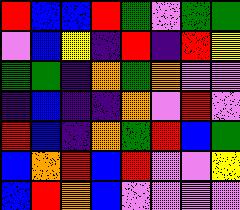[["red", "blue", "blue", "red", "green", "violet", "green", "green"], ["violet", "blue", "yellow", "indigo", "red", "indigo", "red", "yellow"], ["green", "green", "indigo", "orange", "green", "orange", "violet", "violet"], ["indigo", "blue", "indigo", "indigo", "orange", "violet", "red", "violet"], ["red", "blue", "indigo", "orange", "green", "red", "blue", "green"], ["blue", "orange", "red", "blue", "red", "violet", "violet", "yellow"], ["blue", "red", "orange", "blue", "violet", "violet", "violet", "violet"]]